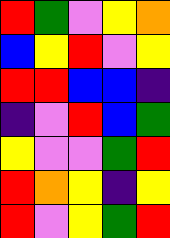[["red", "green", "violet", "yellow", "orange"], ["blue", "yellow", "red", "violet", "yellow"], ["red", "red", "blue", "blue", "indigo"], ["indigo", "violet", "red", "blue", "green"], ["yellow", "violet", "violet", "green", "red"], ["red", "orange", "yellow", "indigo", "yellow"], ["red", "violet", "yellow", "green", "red"]]